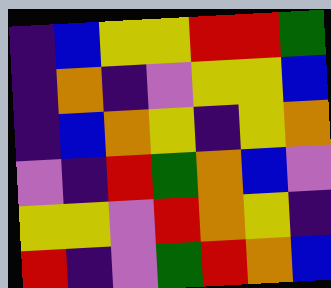[["indigo", "blue", "yellow", "yellow", "red", "red", "green"], ["indigo", "orange", "indigo", "violet", "yellow", "yellow", "blue"], ["indigo", "blue", "orange", "yellow", "indigo", "yellow", "orange"], ["violet", "indigo", "red", "green", "orange", "blue", "violet"], ["yellow", "yellow", "violet", "red", "orange", "yellow", "indigo"], ["red", "indigo", "violet", "green", "red", "orange", "blue"]]